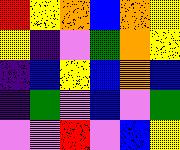[["red", "yellow", "orange", "blue", "orange", "yellow"], ["yellow", "indigo", "violet", "green", "orange", "yellow"], ["indigo", "blue", "yellow", "blue", "orange", "blue"], ["indigo", "green", "violet", "blue", "violet", "green"], ["violet", "violet", "red", "violet", "blue", "yellow"]]